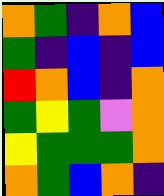[["orange", "green", "indigo", "orange", "blue"], ["green", "indigo", "blue", "indigo", "blue"], ["red", "orange", "blue", "indigo", "orange"], ["green", "yellow", "green", "violet", "orange"], ["yellow", "green", "green", "green", "orange"], ["orange", "green", "blue", "orange", "indigo"]]